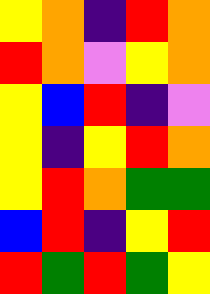[["yellow", "orange", "indigo", "red", "orange"], ["red", "orange", "violet", "yellow", "orange"], ["yellow", "blue", "red", "indigo", "violet"], ["yellow", "indigo", "yellow", "red", "orange"], ["yellow", "red", "orange", "green", "green"], ["blue", "red", "indigo", "yellow", "red"], ["red", "green", "red", "green", "yellow"]]